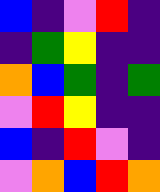[["blue", "indigo", "violet", "red", "indigo"], ["indigo", "green", "yellow", "indigo", "indigo"], ["orange", "blue", "green", "indigo", "green"], ["violet", "red", "yellow", "indigo", "indigo"], ["blue", "indigo", "red", "violet", "indigo"], ["violet", "orange", "blue", "red", "orange"]]